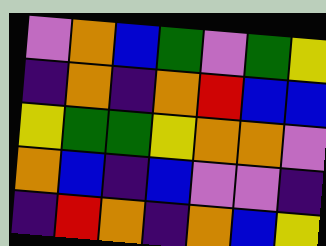[["violet", "orange", "blue", "green", "violet", "green", "yellow"], ["indigo", "orange", "indigo", "orange", "red", "blue", "blue"], ["yellow", "green", "green", "yellow", "orange", "orange", "violet"], ["orange", "blue", "indigo", "blue", "violet", "violet", "indigo"], ["indigo", "red", "orange", "indigo", "orange", "blue", "yellow"]]